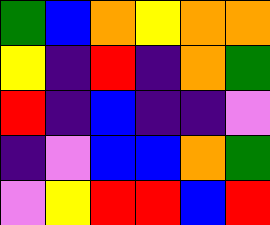[["green", "blue", "orange", "yellow", "orange", "orange"], ["yellow", "indigo", "red", "indigo", "orange", "green"], ["red", "indigo", "blue", "indigo", "indigo", "violet"], ["indigo", "violet", "blue", "blue", "orange", "green"], ["violet", "yellow", "red", "red", "blue", "red"]]